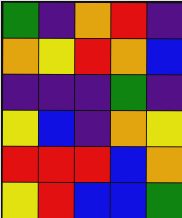[["green", "indigo", "orange", "red", "indigo"], ["orange", "yellow", "red", "orange", "blue"], ["indigo", "indigo", "indigo", "green", "indigo"], ["yellow", "blue", "indigo", "orange", "yellow"], ["red", "red", "red", "blue", "orange"], ["yellow", "red", "blue", "blue", "green"]]